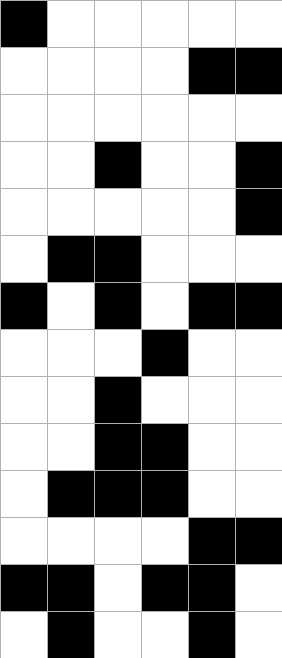[["black", "white", "white", "white", "white", "white"], ["white", "white", "white", "white", "black", "black"], ["white", "white", "white", "white", "white", "white"], ["white", "white", "black", "white", "white", "black"], ["white", "white", "white", "white", "white", "black"], ["white", "black", "black", "white", "white", "white"], ["black", "white", "black", "white", "black", "black"], ["white", "white", "white", "black", "white", "white"], ["white", "white", "black", "white", "white", "white"], ["white", "white", "black", "black", "white", "white"], ["white", "black", "black", "black", "white", "white"], ["white", "white", "white", "white", "black", "black"], ["black", "black", "white", "black", "black", "white"], ["white", "black", "white", "white", "black", "white"]]